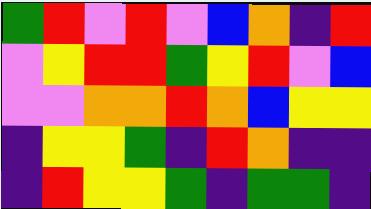[["green", "red", "violet", "red", "violet", "blue", "orange", "indigo", "red"], ["violet", "yellow", "red", "red", "green", "yellow", "red", "violet", "blue"], ["violet", "violet", "orange", "orange", "red", "orange", "blue", "yellow", "yellow"], ["indigo", "yellow", "yellow", "green", "indigo", "red", "orange", "indigo", "indigo"], ["indigo", "red", "yellow", "yellow", "green", "indigo", "green", "green", "indigo"]]